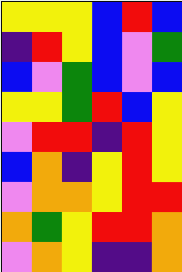[["yellow", "yellow", "yellow", "blue", "red", "blue"], ["indigo", "red", "yellow", "blue", "violet", "green"], ["blue", "violet", "green", "blue", "violet", "blue"], ["yellow", "yellow", "green", "red", "blue", "yellow"], ["violet", "red", "red", "indigo", "red", "yellow"], ["blue", "orange", "indigo", "yellow", "red", "yellow"], ["violet", "orange", "orange", "yellow", "red", "red"], ["orange", "green", "yellow", "red", "red", "orange"], ["violet", "orange", "yellow", "indigo", "indigo", "orange"]]